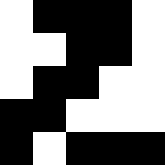[["white", "black", "black", "black", "white"], ["white", "white", "black", "black", "white"], ["white", "black", "black", "white", "white"], ["black", "black", "white", "white", "white"], ["black", "white", "black", "black", "black"]]